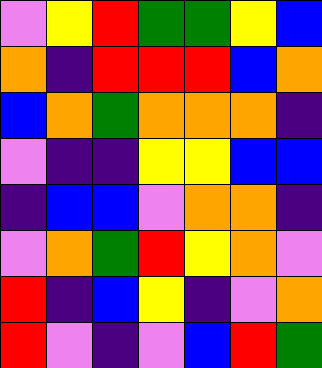[["violet", "yellow", "red", "green", "green", "yellow", "blue"], ["orange", "indigo", "red", "red", "red", "blue", "orange"], ["blue", "orange", "green", "orange", "orange", "orange", "indigo"], ["violet", "indigo", "indigo", "yellow", "yellow", "blue", "blue"], ["indigo", "blue", "blue", "violet", "orange", "orange", "indigo"], ["violet", "orange", "green", "red", "yellow", "orange", "violet"], ["red", "indigo", "blue", "yellow", "indigo", "violet", "orange"], ["red", "violet", "indigo", "violet", "blue", "red", "green"]]